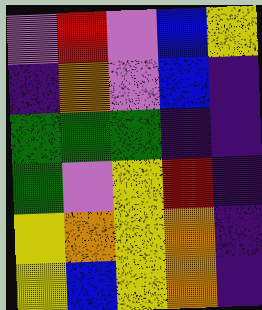[["violet", "red", "violet", "blue", "yellow"], ["indigo", "orange", "violet", "blue", "indigo"], ["green", "green", "green", "indigo", "indigo"], ["green", "violet", "yellow", "red", "indigo"], ["yellow", "orange", "yellow", "orange", "indigo"], ["yellow", "blue", "yellow", "orange", "indigo"]]